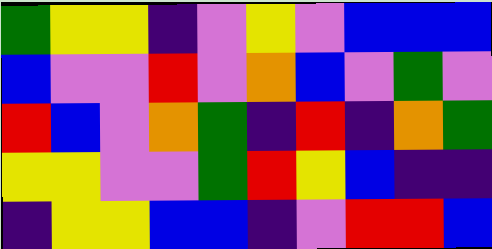[["green", "yellow", "yellow", "indigo", "violet", "yellow", "violet", "blue", "blue", "blue"], ["blue", "violet", "violet", "red", "violet", "orange", "blue", "violet", "green", "violet"], ["red", "blue", "violet", "orange", "green", "indigo", "red", "indigo", "orange", "green"], ["yellow", "yellow", "violet", "violet", "green", "red", "yellow", "blue", "indigo", "indigo"], ["indigo", "yellow", "yellow", "blue", "blue", "indigo", "violet", "red", "red", "blue"]]